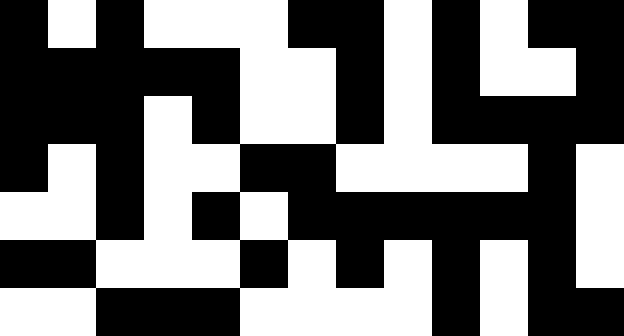[["black", "white", "black", "white", "white", "white", "black", "black", "white", "black", "white", "black", "black"], ["black", "black", "black", "black", "black", "white", "white", "black", "white", "black", "white", "white", "black"], ["black", "black", "black", "white", "black", "white", "white", "black", "white", "black", "black", "black", "black"], ["black", "white", "black", "white", "white", "black", "black", "white", "white", "white", "white", "black", "white"], ["white", "white", "black", "white", "black", "white", "black", "black", "black", "black", "black", "black", "white"], ["black", "black", "white", "white", "white", "black", "white", "black", "white", "black", "white", "black", "white"], ["white", "white", "black", "black", "black", "white", "white", "white", "white", "black", "white", "black", "black"]]